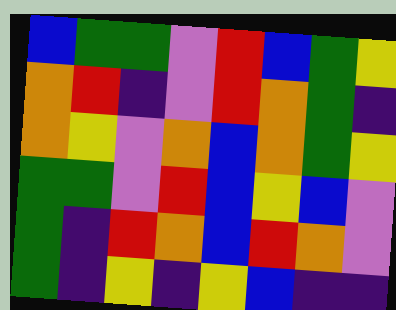[["blue", "green", "green", "violet", "red", "blue", "green", "yellow"], ["orange", "red", "indigo", "violet", "red", "orange", "green", "indigo"], ["orange", "yellow", "violet", "orange", "blue", "orange", "green", "yellow"], ["green", "green", "violet", "red", "blue", "yellow", "blue", "violet"], ["green", "indigo", "red", "orange", "blue", "red", "orange", "violet"], ["green", "indigo", "yellow", "indigo", "yellow", "blue", "indigo", "indigo"]]